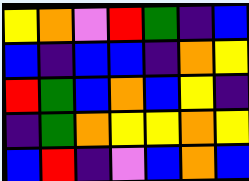[["yellow", "orange", "violet", "red", "green", "indigo", "blue"], ["blue", "indigo", "blue", "blue", "indigo", "orange", "yellow"], ["red", "green", "blue", "orange", "blue", "yellow", "indigo"], ["indigo", "green", "orange", "yellow", "yellow", "orange", "yellow"], ["blue", "red", "indigo", "violet", "blue", "orange", "blue"]]